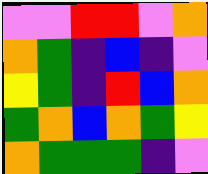[["violet", "violet", "red", "red", "violet", "orange"], ["orange", "green", "indigo", "blue", "indigo", "violet"], ["yellow", "green", "indigo", "red", "blue", "orange"], ["green", "orange", "blue", "orange", "green", "yellow"], ["orange", "green", "green", "green", "indigo", "violet"]]